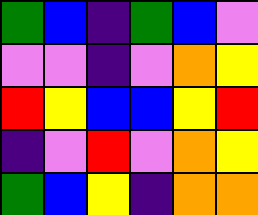[["green", "blue", "indigo", "green", "blue", "violet"], ["violet", "violet", "indigo", "violet", "orange", "yellow"], ["red", "yellow", "blue", "blue", "yellow", "red"], ["indigo", "violet", "red", "violet", "orange", "yellow"], ["green", "blue", "yellow", "indigo", "orange", "orange"]]